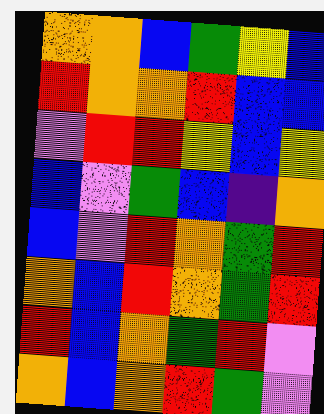[["orange", "orange", "blue", "green", "yellow", "blue"], ["red", "orange", "orange", "red", "blue", "blue"], ["violet", "red", "red", "yellow", "blue", "yellow"], ["blue", "violet", "green", "blue", "indigo", "orange"], ["blue", "violet", "red", "orange", "green", "red"], ["orange", "blue", "red", "orange", "green", "red"], ["red", "blue", "orange", "green", "red", "violet"], ["orange", "blue", "orange", "red", "green", "violet"]]